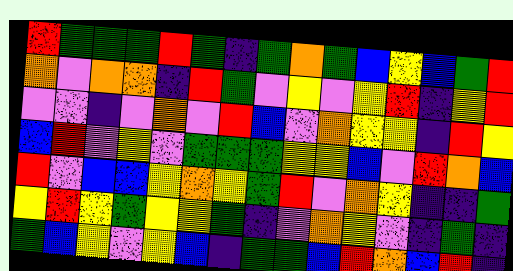[["red", "green", "green", "green", "red", "green", "indigo", "green", "orange", "green", "blue", "yellow", "blue", "green", "red"], ["orange", "violet", "orange", "orange", "indigo", "red", "green", "violet", "yellow", "violet", "yellow", "red", "indigo", "yellow", "red"], ["violet", "violet", "indigo", "violet", "orange", "violet", "red", "blue", "violet", "orange", "yellow", "yellow", "indigo", "red", "yellow"], ["blue", "red", "violet", "yellow", "violet", "green", "green", "green", "yellow", "yellow", "blue", "violet", "red", "orange", "blue"], ["red", "violet", "blue", "blue", "yellow", "orange", "yellow", "green", "red", "violet", "orange", "yellow", "indigo", "indigo", "green"], ["yellow", "red", "yellow", "green", "yellow", "yellow", "green", "indigo", "violet", "orange", "yellow", "violet", "indigo", "green", "indigo"], ["green", "blue", "yellow", "violet", "yellow", "blue", "indigo", "green", "green", "blue", "red", "orange", "blue", "red", "indigo"]]